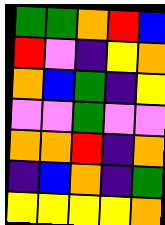[["green", "green", "orange", "red", "blue"], ["red", "violet", "indigo", "yellow", "orange"], ["orange", "blue", "green", "indigo", "yellow"], ["violet", "violet", "green", "violet", "violet"], ["orange", "orange", "red", "indigo", "orange"], ["indigo", "blue", "orange", "indigo", "green"], ["yellow", "yellow", "yellow", "yellow", "orange"]]